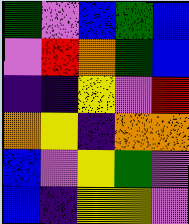[["green", "violet", "blue", "green", "blue"], ["violet", "red", "orange", "green", "blue"], ["indigo", "indigo", "yellow", "violet", "red"], ["orange", "yellow", "indigo", "orange", "orange"], ["blue", "violet", "yellow", "green", "violet"], ["blue", "indigo", "yellow", "yellow", "violet"]]